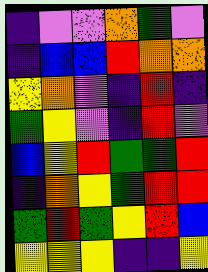[["indigo", "violet", "violet", "orange", "green", "violet"], ["indigo", "blue", "blue", "red", "orange", "orange"], ["yellow", "orange", "violet", "indigo", "red", "indigo"], ["green", "yellow", "violet", "indigo", "red", "violet"], ["blue", "yellow", "red", "green", "green", "red"], ["indigo", "orange", "yellow", "green", "red", "red"], ["green", "red", "green", "yellow", "red", "blue"], ["yellow", "yellow", "yellow", "indigo", "indigo", "yellow"]]